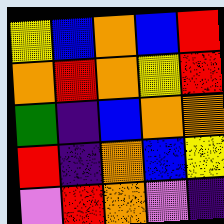[["yellow", "blue", "orange", "blue", "red"], ["orange", "red", "orange", "yellow", "red"], ["green", "indigo", "blue", "orange", "orange"], ["red", "indigo", "orange", "blue", "yellow"], ["violet", "red", "orange", "violet", "indigo"]]